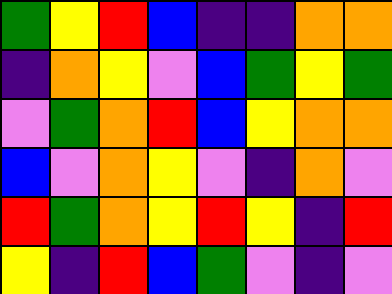[["green", "yellow", "red", "blue", "indigo", "indigo", "orange", "orange"], ["indigo", "orange", "yellow", "violet", "blue", "green", "yellow", "green"], ["violet", "green", "orange", "red", "blue", "yellow", "orange", "orange"], ["blue", "violet", "orange", "yellow", "violet", "indigo", "orange", "violet"], ["red", "green", "orange", "yellow", "red", "yellow", "indigo", "red"], ["yellow", "indigo", "red", "blue", "green", "violet", "indigo", "violet"]]